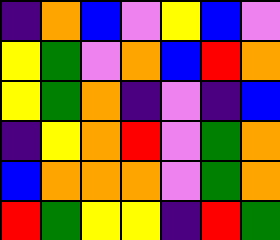[["indigo", "orange", "blue", "violet", "yellow", "blue", "violet"], ["yellow", "green", "violet", "orange", "blue", "red", "orange"], ["yellow", "green", "orange", "indigo", "violet", "indigo", "blue"], ["indigo", "yellow", "orange", "red", "violet", "green", "orange"], ["blue", "orange", "orange", "orange", "violet", "green", "orange"], ["red", "green", "yellow", "yellow", "indigo", "red", "green"]]